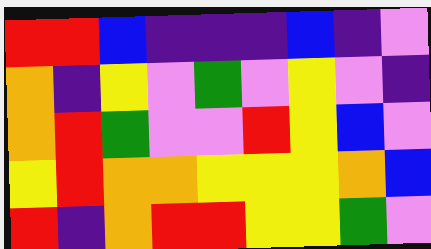[["red", "red", "blue", "indigo", "indigo", "indigo", "blue", "indigo", "violet"], ["orange", "indigo", "yellow", "violet", "green", "violet", "yellow", "violet", "indigo"], ["orange", "red", "green", "violet", "violet", "red", "yellow", "blue", "violet"], ["yellow", "red", "orange", "orange", "yellow", "yellow", "yellow", "orange", "blue"], ["red", "indigo", "orange", "red", "red", "yellow", "yellow", "green", "violet"]]